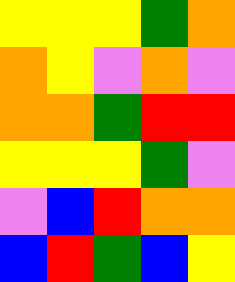[["yellow", "yellow", "yellow", "green", "orange"], ["orange", "yellow", "violet", "orange", "violet"], ["orange", "orange", "green", "red", "red"], ["yellow", "yellow", "yellow", "green", "violet"], ["violet", "blue", "red", "orange", "orange"], ["blue", "red", "green", "blue", "yellow"]]